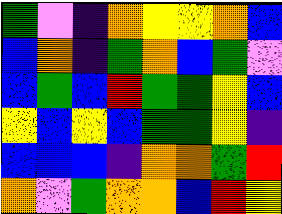[["green", "violet", "indigo", "orange", "yellow", "yellow", "orange", "blue"], ["blue", "orange", "indigo", "green", "orange", "blue", "green", "violet"], ["blue", "green", "blue", "red", "green", "green", "yellow", "blue"], ["yellow", "blue", "yellow", "blue", "green", "green", "yellow", "indigo"], ["blue", "blue", "blue", "indigo", "orange", "orange", "green", "red"], ["orange", "violet", "green", "orange", "orange", "blue", "red", "yellow"]]